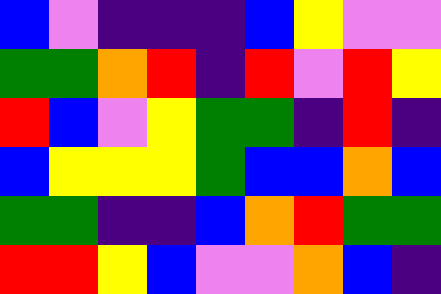[["blue", "violet", "indigo", "indigo", "indigo", "blue", "yellow", "violet", "violet"], ["green", "green", "orange", "red", "indigo", "red", "violet", "red", "yellow"], ["red", "blue", "violet", "yellow", "green", "green", "indigo", "red", "indigo"], ["blue", "yellow", "yellow", "yellow", "green", "blue", "blue", "orange", "blue"], ["green", "green", "indigo", "indigo", "blue", "orange", "red", "green", "green"], ["red", "red", "yellow", "blue", "violet", "violet", "orange", "blue", "indigo"]]